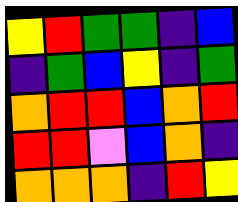[["yellow", "red", "green", "green", "indigo", "blue"], ["indigo", "green", "blue", "yellow", "indigo", "green"], ["orange", "red", "red", "blue", "orange", "red"], ["red", "red", "violet", "blue", "orange", "indigo"], ["orange", "orange", "orange", "indigo", "red", "yellow"]]